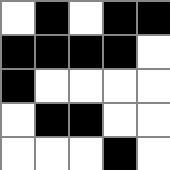[["white", "black", "white", "black", "black"], ["black", "black", "black", "black", "white"], ["black", "white", "white", "white", "white"], ["white", "black", "black", "white", "white"], ["white", "white", "white", "black", "white"]]